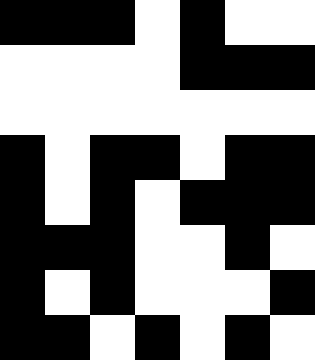[["black", "black", "black", "white", "black", "white", "white"], ["white", "white", "white", "white", "black", "black", "black"], ["white", "white", "white", "white", "white", "white", "white"], ["black", "white", "black", "black", "white", "black", "black"], ["black", "white", "black", "white", "black", "black", "black"], ["black", "black", "black", "white", "white", "black", "white"], ["black", "white", "black", "white", "white", "white", "black"], ["black", "black", "white", "black", "white", "black", "white"]]